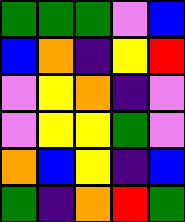[["green", "green", "green", "violet", "blue"], ["blue", "orange", "indigo", "yellow", "red"], ["violet", "yellow", "orange", "indigo", "violet"], ["violet", "yellow", "yellow", "green", "violet"], ["orange", "blue", "yellow", "indigo", "blue"], ["green", "indigo", "orange", "red", "green"]]